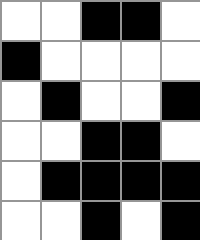[["white", "white", "black", "black", "white"], ["black", "white", "white", "white", "white"], ["white", "black", "white", "white", "black"], ["white", "white", "black", "black", "white"], ["white", "black", "black", "black", "black"], ["white", "white", "black", "white", "black"]]